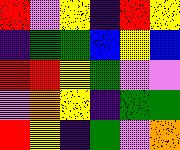[["red", "violet", "yellow", "indigo", "red", "yellow"], ["indigo", "green", "green", "blue", "yellow", "blue"], ["red", "red", "yellow", "green", "violet", "violet"], ["violet", "orange", "yellow", "indigo", "green", "green"], ["red", "yellow", "indigo", "green", "violet", "orange"]]